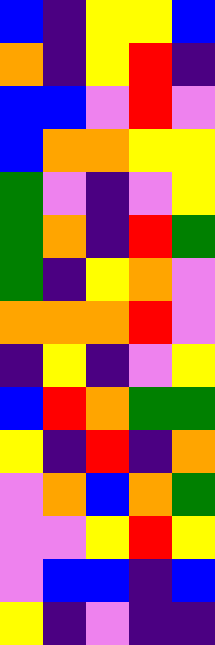[["blue", "indigo", "yellow", "yellow", "blue"], ["orange", "indigo", "yellow", "red", "indigo"], ["blue", "blue", "violet", "red", "violet"], ["blue", "orange", "orange", "yellow", "yellow"], ["green", "violet", "indigo", "violet", "yellow"], ["green", "orange", "indigo", "red", "green"], ["green", "indigo", "yellow", "orange", "violet"], ["orange", "orange", "orange", "red", "violet"], ["indigo", "yellow", "indigo", "violet", "yellow"], ["blue", "red", "orange", "green", "green"], ["yellow", "indigo", "red", "indigo", "orange"], ["violet", "orange", "blue", "orange", "green"], ["violet", "violet", "yellow", "red", "yellow"], ["violet", "blue", "blue", "indigo", "blue"], ["yellow", "indigo", "violet", "indigo", "indigo"]]